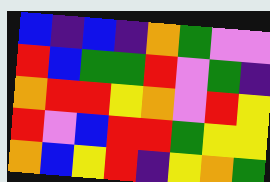[["blue", "indigo", "blue", "indigo", "orange", "green", "violet", "violet"], ["red", "blue", "green", "green", "red", "violet", "green", "indigo"], ["orange", "red", "red", "yellow", "orange", "violet", "red", "yellow"], ["red", "violet", "blue", "red", "red", "green", "yellow", "yellow"], ["orange", "blue", "yellow", "red", "indigo", "yellow", "orange", "green"]]